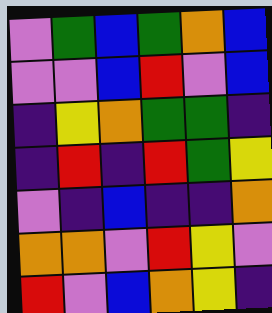[["violet", "green", "blue", "green", "orange", "blue"], ["violet", "violet", "blue", "red", "violet", "blue"], ["indigo", "yellow", "orange", "green", "green", "indigo"], ["indigo", "red", "indigo", "red", "green", "yellow"], ["violet", "indigo", "blue", "indigo", "indigo", "orange"], ["orange", "orange", "violet", "red", "yellow", "violet"], ["red", "violet", "blue", "orange", "yellow", "indigo"]]